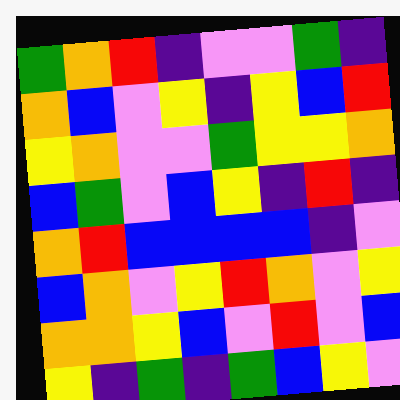[["green", "orange", "red", "indigo", "violet", "violet", "green", "indigo"], ["orange", "blue", "violet", "yellow", "indigo", "yellow", "blue", "red"], ["yellow", "orange", "violet", "violet", "green", "yellow", "yellow", "orange"], ["blue", "green", "violet", "blue", "yellow", "indigo", "red", "indigo"], ["orange", "red", "blue", "blue", "blue", "blue", "indigo", "violet"], ["blue", "orange", "violet", "yellow", "red", "orange", "violet", "yellow"], ["orange", "orange", "yellow", "blue", "violet", "red", "violet", "blue"], ["yellow", "indigo", "green", "indigo", "green", "blue", "yellow", "violet"]]